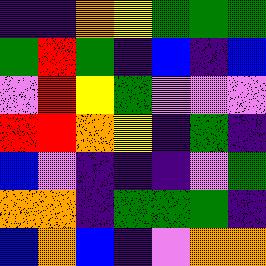[["indigo", "indigo", "orange", "yellow", "green", "green", "green"], ["green", "red", "green", "indigo", "blue", "indigo", "blue"], ["violet", "red", "yellow", "green", "violet", "violet", "violet"], ["red", "red", "orange", "yellow", "indigo", "green", "indigo"], ["blue", "violet", "indigo", "indigo", "indigo", "violet", "green"], ["orange", "orange", "indigo", "green", "green", "green", "indigo"], ["blue", "orange", "blue", "indigo", "violet", "orange", "orange"]]